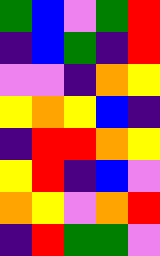[["green", "blue", "violet", "green", "red"], ["indigo", "blue", "green", "indigo", "red"], ["violet", "violet", "indigo", "orange", "yellow"], ["yellow", "orange", "yellow", "blue", "indigo"], ["indigo", "red", "red", "orange", "yellow"], ["yellow", "red", "indigo", "blue", "violet"], ["orange", "yellow", "violet", "orange", "red"], ["indigo", "red", "green", "green", "violet"]]